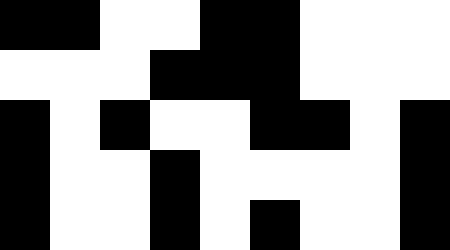[["black", "black", "white", "white", "black", "black", "white", "white", "white"], ["white", "white", "white", "black", "black", "black", "white", "white", "white"], ["black", "white", "black", "white", "white", "black", "black", "white", "black"], ["black", "white", "white", "black", "white", "white", "white", "white", "black"], ["black", "white", "white", "black", "white", "black", "white", "white", "black"]]